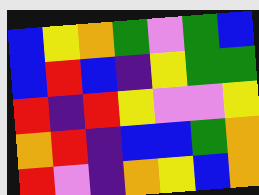[["blue", "yellow", "orange", "green", "violet", "green", "blue"], ["blue", "red", "blue", "indigo", "yellow", "green", "green"], ["red", "indigo", "red", "yellow", "violet", "violet", "yellow"], ["orange", "red", "indigo", "blue", "blue", "green", "orange"], ["red", "violet", "indigo", "orange", "yellow", "blue", "orange"]]